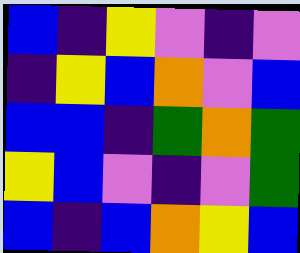[["blue", "indigo", "yellow", "violet", "indigo", "violet"], ["indigo", "yellow", "blue", "orange", "violet", "blue"], ["blue", "blue", "indigo", "green", "orange", "green"], ["yellow", "blue", "violet", "indigo", "violet", "green"], ["blue", "indigo", "blue", "orange", "yellow", "blue"]]